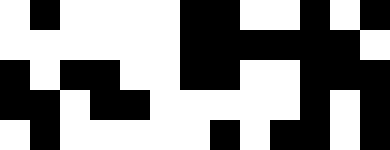[["white", "black", "white", "white", "white", "white", "black", "black", "white", "white", "black", "white", "black"], ["white", "white", "white", "white", "white", "white", "black", "black", "black", "black", "black", "black", "white"], ["black", "white", "black", "black", "white", "white", "black", "black", "white", "white", "black", "black", "black"], ["black", "black", "white", "black", "black", "white", "white", "white", "white", "white", "black", "white", "black"], ["white", "black", "white", "white", "white", "white", "white", "black", "white", "black", "black", "white", "black"]]